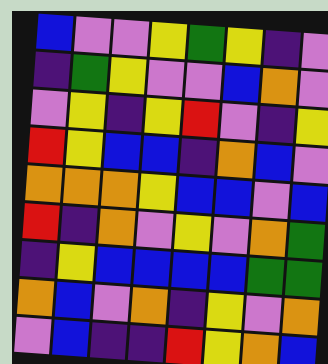[["blue", "violet", "violet", "yellow", "green", "yellow", "indigo", "violet"], ["indigo", "green", "yellow", "violet", "violet", "blue", "orange", "violet"], ["violet", "yellow", "indigo", "yellow", "red", "violet", "indigo", "yellow"], ["red", "yellow", "blue", "blue", "indigo", "orange", "blue", "violet"], ["orange", "orange", "orange", "yellow", "blue", "blue", "violet", "blue"], ["red", "indigo", "orange", "violet", "yellow", "violet", "orange", "green"], ["indigo", "yellow", "blue", "blue", "blue", "blue", "green", "green"], ["orange", "blue", "violet", "orange", "indigo", "yellow", "violet", "orange"], ["violet", "blue", "indigo", "indigo", "red", "yellow", "orange", "blue"]]